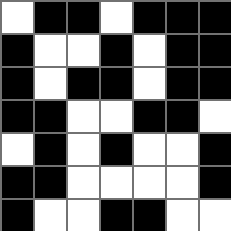[["white", "black", "black", "white", "black", "black", "black"], ["black", "white", "white", "black", "white", "black", "black"], ["black", "white", "black", "black", "white", "black", "black"], ["black", "black", "white", "white", "black", "black", "white"], ["white", "black", "white", "black", "white", "white", "black"], ["black", "black", "white", "white", "white", "white", "black"], ["black", "white", "white", "black", "black", "white", "white"]]